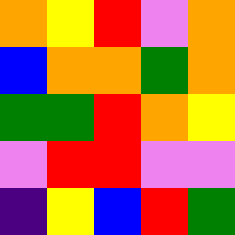[["orange", "yellow", "red", "violet", "orange"], ["blue", "orange", "orange", "green", "orange"], ["green", "green", "red", "orange", "yellow"], ["violet", "red", "red", "violet", "violet"], ["indigo", "yellow", "blue", "red", "green"]]